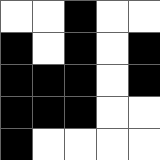[["white", "white", "black", "white", "white"], ["black", "white", "black", "white", "black"], ["black", "black", "black", "white", "black"], ["black", "black", "black", "white", "white"], ["black", "white", "white", "white", "white"]]